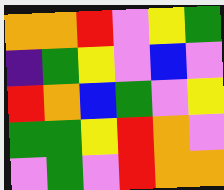[["orange", "orange", "red", "violet", "yellow", "green"], ["indigo", "green", "yellow", "violet", "blue", "violet"], ["red", "orange", "blue", "green", "violet", "yellow"], ["green", "green", "yellow", "red", "orange", "violet"], ["violet", "green", "violet", "red", "orange", "orange"]]